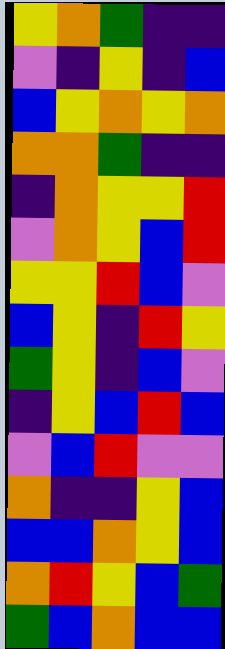[["yellow", "orange", "green", "indigo", "indigo"], ["violet", "indigo", "yellow", "indigo", "blue"], ["blue", "yellow", "orange", "yellow", "orange"], ["orange", "orange", "green", "indigo", "indigo"], ["indigo", "orange", "yellow", "yellow", "red"], ["violet", "orange", "yellow", "blue", "red"], ["yellow", "yellow", "red", "blue", "violet"], ["blue", "yellow", "indigo", "red", "yellow"], ["green", "yellow", "indigo", "blue", "violet"], ["indigo", "yellow", "blue", "red", "blue"], ["violet", "blue", "red", "violet", "violet"], ["orange", "indigo", "indigo", "yellow", "blue"], ["blue", "blue", "orange", "yellow", "blue"], ["orange", "red", "yellow", "blue", "green"], ["green", "blue", "orange", "blue", "blue"]]